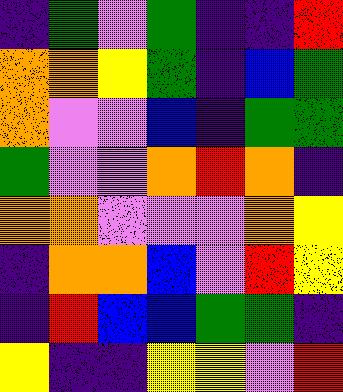[["indigo", "green", "violet", "green", "indigo", "indigo", "red"], ["orange", "orange", "yellow", "green", "indigo", "blue", "green"], ["orange", "violet", "violet", "blue", "indigo", "green", "green"], ["green", "violet", "violet", "orange", "red", "orange", "indigo"], ["orange", "orange", "violet", "violet", "violet", "orange", "yellow"], ["indigo", "orange", "orange", "blue", "violet", "red", "yellow"], ["indigo", "red", "blue", "blue", "green", "green", "indigo"], ["yellow", "indigo", "indigo", "yellow", "yellow", "violet", "red"]]